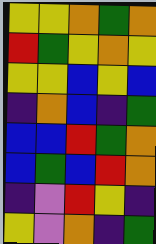[["yellow", "yellow", "orange", "green", "orange"], ["red", "green", "yellow", "orange", "yellow"], ["yellow", "yellow", "blue", "yellow", "blue"], ["indigo", "orange", "blue", "indigo", "green"], ["blue", "blue", "red", "green", "orange"], ["blue", "green", "blue", "red", "orange"], ["indigo", "violet", "red", "yellow", "indigo"], ["yellow", "violet", "orange", "indigo", "green"]]